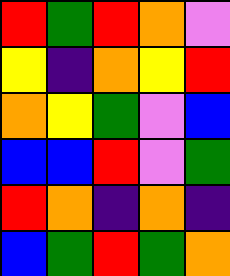[["red", "green", "red", "orange", "violet"], ["yellow", "indigo", "orange", "yellow", "red"], ["orange", "yellow", "green", "violet", "blue"], ["blue", "blue", "red", "violet", "green"], ["red", "orange", "indigo", "orange", "indigo"], ["blue", "green", "red", "green", "orange"]]